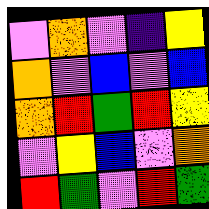[["violet", "orange", "violet", "indigo", "yellow"], ["orange", "violet", "blue", "violet", "blue"], ["orange", "red", "green", "red", "yellow"], ["violet", "yellow", "blue", "violet", "orange"], ["red", "green", "violet", "red", "green"]]